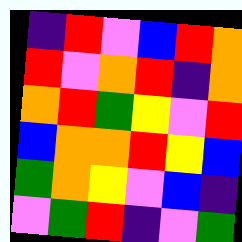[["indigo", "red", "violet", "blue", "red", "orange"], ["red", "violet", "orange", "red", "indigo", "orange"], ["orange", "red", "green", "yellow", "violet", "red"], ["blue", "orange", "orange", "red", "yellow", "blue"], ["green", "orange", "yellow", "violet", "blue", "indigo"], ["violet", "green", "red", "indigo", "violet", "green"]]